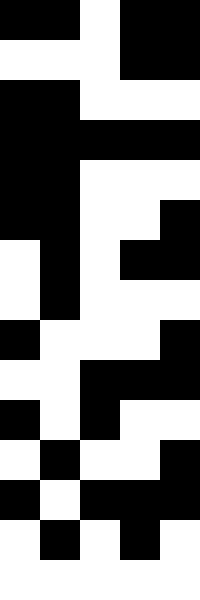[["black", "black", "white", "black", "black"], ["white", "white", "white", "black", "black"], ["black", "black", "white", "white", "white"], ["black", "black", "black", "black", "black"], ["black", "black", "white", "white", "white"], ["black", "black", "white", "white", "black"], ["white", "black", "white", "black", "black"], ["white", "black", "white", "white", "white"], ["black", "white", "white", "white", "black"], ["white", "white", "black", "black", "black"], ["black", "white", "black", "white", "white"], ["white", "black", "white", "white", "black"], ["black", "white", "black", "black", "black"], ["white", "black", "white", "black", "white"], ["white", "white", "white", "white", "white"]]